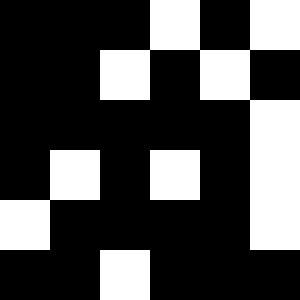[["black", "black", "black", "white", "black", "white"], ["black", "black", "white", "black", "white", "black"], ["black", "black", "black", "black", "black", "white"], ["black", "white", "black", "white", "black", "white"], ["white", "black", "black", "black", "black", "white"], ["black", "black", "white", "black", "black", "black"]]